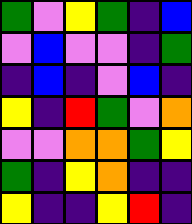[["green", "violet", "yellow", "green", "indigo", "blue"], ["violet", "blue", "violet", "violet", "indigo", "green"], ["indigo", "blue", "indigo", "violet", "blue", "indigo"], ["yellow", "indigo", "red", "green", "violet", "orange"], ["violet", "violet", "orange", "orange", "green", "yellow"], ["green", "indigo", "yellow", "orange", "indigo", "indigo"], ["yellow", "indigo", "indigo", "yellow", "red", "indigo"]]